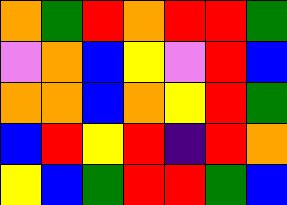[["orange", "green", "red", "orange", "red", "red", "green"], ["violet", "orange", "blue", "yellow", "violet", "red", "blue"], ["orange", "orange", "blue", "orange", "yellow", "red", "green"], ["blue", "red", "yellow", "red", "indigo", "red", "orange"], ["yellow", "blue", "green", "red", "red", "green", "blue"]]